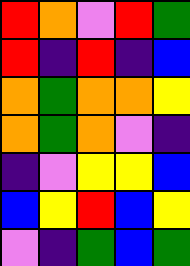[["red", "orange", "violet", "red", "green"], ["red", "indigo", "red", "indigo", "blue"], ["orange", "green", "orange", "orange", "yellow"], ["orange", "green", "orange", "violet", "indigo"], ["indigo", "violet", "yellow", "yellow", "blue"], ["blue", "yellow", "red", "blue", "yellow"], ["violet", "indigo", "green", "blue", "green"]]